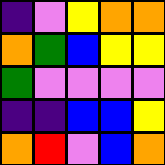[["indigo", "violet", "yellow", "orange", "orange"], ["orange", "green", "blue", "yellow", "yellow"], ["green", "violet", "violet", "violet", "violet"], ["indigo", "indigo", "blue", "blue", "yellow"], ["orange", "red", "violet", "blue", "orange"]]